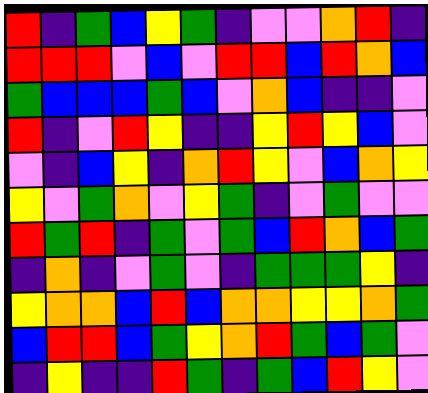[["red", "indigo", "green", "blue", "yellow", "green", "indigo", "violet", "violet", "orange", "red", "indigo"], ["red", "red", "red", "violet", "blue", "violet", "red", "red", "blue", "red", "orange", "blue"], ["green", "blue", "blue", "blue", "green", "blue", "violet", "orange", "blue", "indigo", "indigo", "violet"], ["red", "indigo", "violet", "red", "yellow", "indigo", "indigo", "yellow", "red", "yellow", "blue", "violet"], ["violet", "indigo", "blue", "yellow", "indigo", "orange", "red", "yellow", "violet", "blue", "orange", "yellow"], ["yellow", "violet", "green", "orange", "violet", "yellow", "green", "indigo", "violet", "green", "violet", "violet"], ["red", "green", "red", "indigo", "green", "violet", "green", "blue", "red", "orange", "blue", "green"], ["indigo", "orange", "indigo", "violet", "green", "violet", "indigo", "green", "green", "green", "yellow", "indigo"], ["yellow", "orange", "orange", "blue", "red", "blue", "orange", "orange", "yellow", "yellow", "orange", "green"], ["blue", "red", "red", "blue", "green", "yellow", "orange", "red", "green", "blue", "green", "violet"], ["indigo", "yellow", "indigo", "indigo", "red", "green", "indigo", "green", "blue", "red", "yellow", "violet"]]